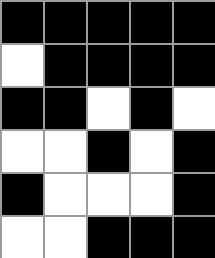[["black", "black", "black", "black", "black"], ["white", "black", "black", "black", "black"], ["black", "black", "white", "black", "white"], ["white", "white", "black", "white", "black"], ["black", "white", "white", "white", "black"], ["white", "white", "black", "black", "black"]]